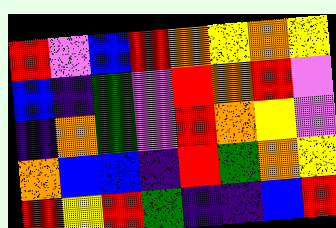[["red", "violet", "blue", "red", "orange", "yellow", "orange", "yellow"], ["blue", "indigo", "green", "violet", "red", "orange", "red", "violet"], ["indigo", "orange", "green", "violet", "red", "orange", "yellow", "violet"], ["orange", "blue", "blue", "indigo", "red", "green", "orange", "yellow"], ["red", "yellow", "red", "green", "indigo", "indigo", "blue", "red"]]